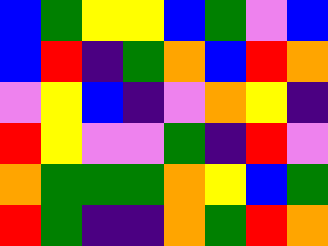[["blue", "green", "yellow", "yellow", "blue", "green", "violet", "blue"], ["blue", "red", "indigo", "green", "orange", "blue", "red", "orange"], ["violet", "yellow", "blue", "indigo", "violet", "orange", "yellow", "indigo"], ["red", "yellow", "violet", "violet", "green", "indigo", "red", "violet"], ["orange", "green", "green", "green", "orange", "yellow", "blue", "green"], ["red", "green", "indigo", "indigo", "orange", "green", "red", "orange"]]